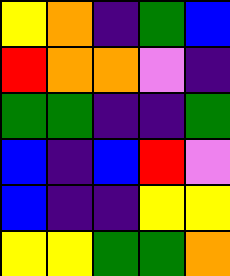[["yellow", "orange", "indigo", "green", "blue"], ["red", "orange", "orange", "violet", "indigo"], ["green", "green", "indigo", "indigo", "green"], ["blue", "indigo", "blue", "red", "violet"], ["blue", "indigo", "indigo", "yellow", "yellow"], ["yellow", "yellow", "green", "green", "orange"]]